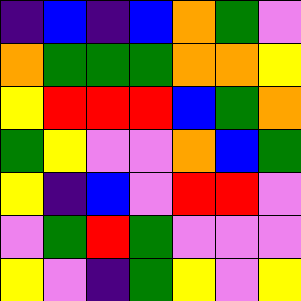[["indigo", "blue", "indigo", "blue", "orange", "green", "violet"], ["orange", "green", "green", "green", "orange", "orange", "yellow"], ["yellow", "red", "red", "red", "blue", "green", "orange"], ["green", "yellow", "violet", "violet", "orange", "blue", "green"], ["yellow", "indigo", "blue", "violet", "red", "red", "violet"], ["violet", "green", "red", "green", "violet", "violet", "violet"], ["yellow", "violet", "indigo", "green", "yellow", "violet", "yellow"]]